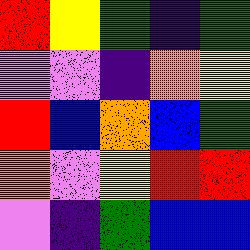[["red", "yellow", "green", "indigo", "green"], ["violet", "violet", "indigo", "orange", "yellow"], ["red", "blue", "orange", "blue", "green"], ["orange", "violet", "yellow", "red", "red"], ["violet", "indigo", "green", "blue", "blue"]]